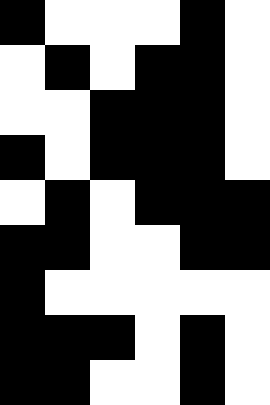[["black", "white", "white", "white", "black", "white"], ["white", "black", "white", "black", "black", "white"], ["white", "white", "black", "black", "black", "white"], ["black", "white", "black", "black", "black", "white"], ["white", "black", "white", "black", "black", "black"], ["black", "black", "white", "white", "black", "black"], ["black", "white", "white", "white", "white", "white"], ["black", "black", "black", "white", "black", "white"], ["black", "black", "white", "white", "black", "white"]]